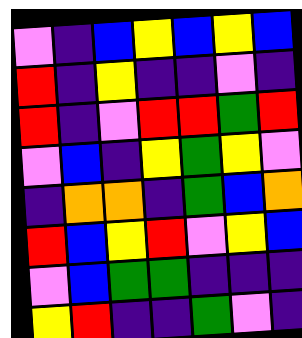[["violet", "indigo", "blue", "yellow", "blue", "yellow", "blue"], ["red", "indigo", "yellow", "indigo", "indigo", "violet", "indigo"], ["red", "indigo", "violet", "red", "red", "green", "red"], ["violet", "blue", "indigo", "yellow", "green", "yellow", "violet"], ["indigo", "orange", "orange", "indigo", "green", "blue", "orange"], ["red", "blue", "yellow", "red", "violet", "yellow", "blue"], ["violet", "blue", "green", "green", "indigo", "indigo", "indigo"], ["yellow", "red", "indigo", "indigo", "green", "violet", "indigo"]]